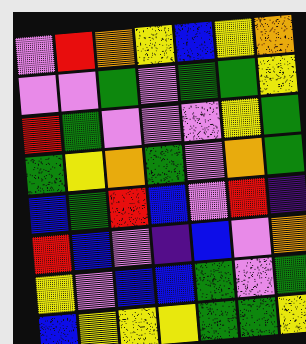[["violet", "red", "orange", "yellow", "blue", "yellow", "orange"], ["violet", "violet", "green", "violet", "green", "green", "yellow"], ["red", "green", "violet", "violet", "violet", "yellow", "green"], ["green", "yellow", "orange", "green", "violet", "orange", "green"], ["blue", "green", "red", "blue", "violet", "red", "indigo"], ["red", "blue", "violet", "indigo", "blue", "violet", "orange"], ["yellow", "violet", "blue", "blue", "green", "violet", "green"], ["blue", "yellow", "yellow", "yellow", "green", "green", "yellow"]]